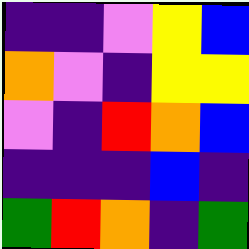[["indigo", "indigo", "violet", "yellow", "blue"], ["orange", "violet", "indigo", "yellow", "yellow"], ["violet", "indigo", "red", "orange", "blue"], ["indigo", "indigo", "indigo", "blue", "indigo"], ["green", "red", "orange", "indigo", "green"]]